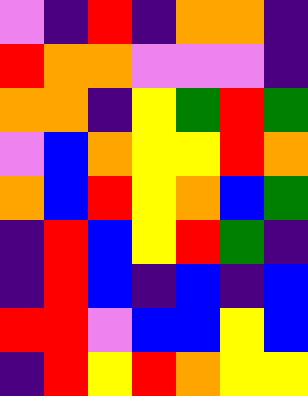[["violet", "indigo", "red", "indigo", "orange", "orange", "indigo"], ["red", "orange", "orange", "violet", "violet", "violet", "indigo"], ["orange", "orange", "indigo", "yellow", "green", "red", "green"], ["violet", "blue", "orange", "yellow", "yellow", "red", "orange"], ["orange", "blue", "red", "yellow", "orange", "blue", "green"], ["indigo", "red", "blue", "yellow", "red", "green", "indigo"], ["indigo", "red", "blue", "indigo", "blue", "indigo", "blue"], ["red", "red", "violet", "blue", "blue", "yellow", "blue"], ["indigo", "red", "yellow", "red", "orange", "yellow", "yellow"]]